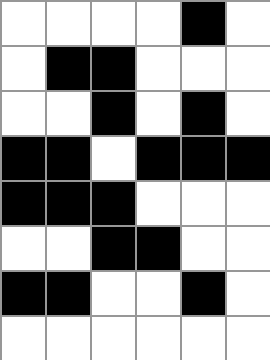[["white", "white", "white", "white", "black", "white"], ["white", "black", "black", "white", "white", "white"], ["white", "white", "black", "white", "black", "white"], ["black", "black", "white", "black", "black", "black"], ["black", "black", "black", "white", "white", "white"], ["white", "white", "black", "black", "white", "white"], ["black", "black", "white", "white", "black", "white"], ["white", "white", "white", "white", "white", "white"]]